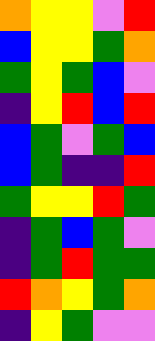[["orange", "yellow", "yellow", "violet", "red"], ["blue", "yellow", "yellow", "green", "orange"], ["green", "yellow", "green", "blue", "violet"], ["indigo", "yellow", "red", "blue", "red"], ["blue", "green", "violet", "green", "blue"], ["blue", "green", "indigo", "indigo", "red"], ["green", "yellow", "yellow", "red", "green"], ["indigo", "green", "blue", "green", "violet"], ["indigo", "green", "red", "green", "green"], ["red", "orange", "yellow", "green", "orange"], ["indigo", "yellow", "green", "violet", "violet"]]